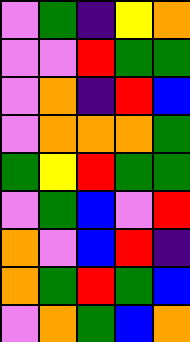[["violet", "green", "indigo", "yellow", "orange"], ["violet", "violet", "red", "green", "green"], ["violet", "orange", "indigo", "red", "blue"], ["violet", "orange", "orange", "orange", "green"], ["green", "yellow", "red", "green", "green"], ["violet", "green", "blue", "violet", "red"], ["orange", "violet", "blue", "red", "indigo"], ["orange", "green", "red", "green", "blue"], ["violet", "orange", "green", "blue", "orange"]]